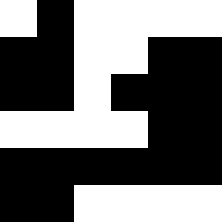[["white", "black", "white", "white", "white", "white"], ["black", "black", "white", "white", "black", "black"], ["black", "black", "white", "black", "black", "black"], ["white", "white", "white", "white", "black", "black"], ["black", "black", "black", "black", "black", "black"], ["black", "black", "white", "white", "white", "white"]]